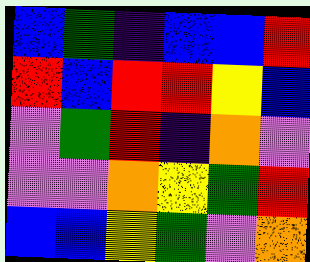[["blue", "green", "indigo", "blue", "blue", "red"], ["red", "blue", "red", "red", "yellow", "blue"], ["violet", "green", "red", "indigo", "orange", "violet"], ["violet", "violet", "orange", "yellow", "green", "red"], ["blue", "blue", "yellow", "green", "violet", "orange"]]